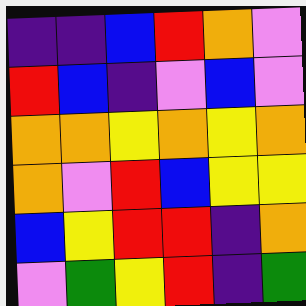[["indigo", "indigo", "blue", "red", "orange", "violet"], ["red", "blue", "indigo", "violet", "blue", "violet"], ["orange", "orange", "yellow", "orange", "yellow", "orange"], ["orange", "violet", "red", "blue", "yellow", "yellow"], ["blue", "yellow", "red", "red", "indigo", "orange"], ["violet", "green", "yellow", "red", "indigo", "green"]]